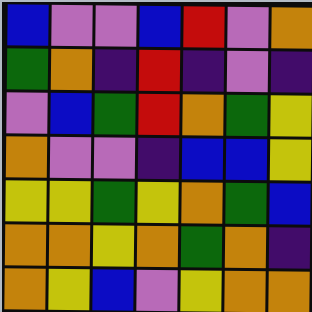[["blue", "violet", "violet", "blue", "red", "violet", "orange"], ["green", "orange", "indigo", "red", "indigo", "violet", "indigo"], ["violet", "blue", "green", "red", "orange", "green", "yellow"], ["orange", "violet", "violet", "indigo", "blue", "blue", "yellow"], ["yellow", "yellow", "green", "yellow", "orange", "green", "blue"], ["orange", "orange", "yellow", "orange", "green", "orange", "indigo"], ["orange", "yellow", "blue", "violet", "yellow", "orange", "orange"]]